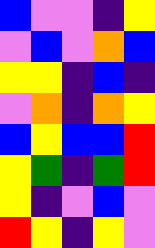[["blue", "violet", "violet", "indigo", "yellow"], ["violet", "blue", "violet", "orange", "blue"], ["yellow", "yellow", "indigo", "blue", "indigo"], ["violet", "orange", "indigo", "orange", "yellow"], ["blue", "yellow", "blue", "blue", "red"], ["yellow", "green", "indigo", "green", "red"], ["yellow", "indigo", "violet", "blue", "violet"], ["red", "yellow", "indigo", "yellow", "violet"]]